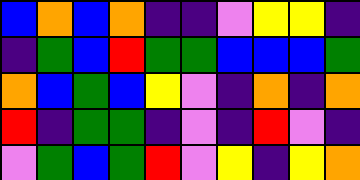[["blue", "orange", "blue", "orange", "indigo", "indigo", "violet", "yellow", "yellow", "indigo"], ["indigo", "green", "blue", "red", "green", "green", "blue", "blue", "blue", "green"], ["orange", "blue", "green", "blue", "yellow", "violet", "indigo", "orange", "indigo", "orange"], ["red", "indigo", "green", "green", "indigo", "violet", "indigo", "red", "violet", "indigo"], ["violet", "green", "blue", "green", "red", "violet", "yellow", "indigo", "yellow", "orange"]]